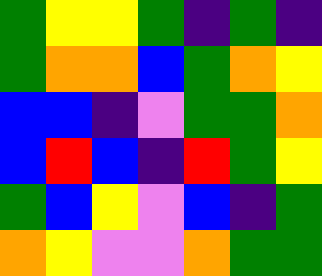[["green", "yellow", "yellow", "green", "indigo", "green", "indigo"], ["green", "orange", "orange", "blue", "green", "orange", "yellow"], ["blue", "blue", "indigo", "violet", "green", "green", "orange"], ["blue", "red", "blue", "indigo", "red", "green", "yellow"], ["green", "blue", "yellow", "violet", "blue", "indigo", "green"], ["orange", "yellow", "violet", "violet", "orange", "green", "green"]]